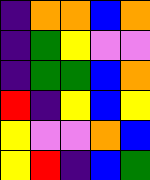[["indigo", "orange", "orange", "blue", "orange"], ["indigo", "green", "yellow", "violet", "violet"], ["indigo", "green", "green", "blue", "orange"], ["red", "indigo", "yellow", "blue", "yellow"], ["yellow", "violet", "violet", "orange", "blue"], ["yellow", "red", "indigo", "blue", "green"]]